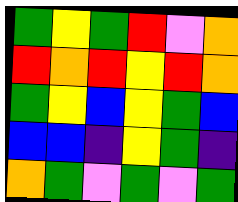[["green", "yellow", "green", "red", "violet", "orange"], ["red", "orange", "red", "yellow", "red", "orange"], ["green", "yellow", "blue", "yellow", "green", "blue"], ["blue", "blue", "indigo", "yellow", "green", "indigo"], ["orange", "green", "violet", "green", "violet", "green"]]